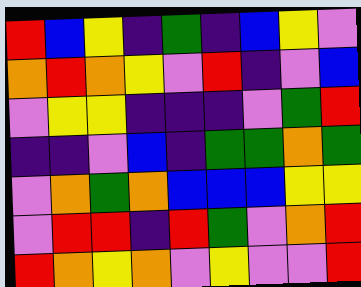[["red", "blue", "yellow", "indigo", "green", "indigo", "blue", "yellow", "violet"], ["orange", "red", "orange", "yellow", "violet", "red", "indigo", "violet", "blue"], ["violet", "yellow", "yellow", "indigo", "indigo", "indigo", "violet", "green", "red"], ["indigo", "indigo", "violet", "blue", "indigo", "green", "green", "orange", "green"], ["violet", "orange", "green", "orange", "blue", "blue", "blue", "yellow", "yellow"], ["violet", "red", "red", "indigo", "red", "green", "violet", "orange", "red"], ["red", "orange", "yellow", "orange", "violet", "yellow", "violet", "violet", "red"]]